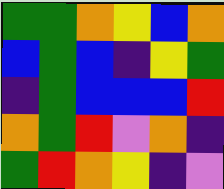[["green", "green", "orange", "yellow", "blue", "orange"], ["blue", "green", "blue", "indigo", "yellow", "green"], ["indigo", "green", "blue", "blue", "blue", "red"], ["orange", "green", "red", "violet", "orange", "indigo"], ["green", "red", "orange", "yellow", "indigo", "violet"]]